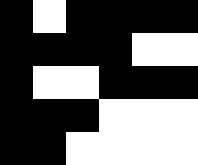[["black", "white", "black", "black", "black", "black"], ["black", "black", "black", "black", "white", "white"], ["black", "white", "white", "black", "black", "black"], ["black", "black", "black", "white", "white", "white"], ["black", "black", "white", "white", "white", "white"]]